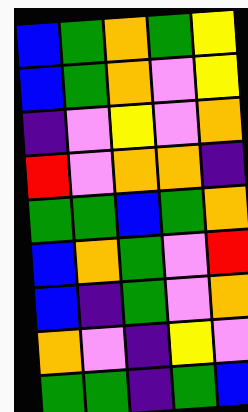[["blue", "green", "orange", "green", "yellow"], ["blue", "green", "orange", "violet", "yellow"], ["indigo", "violet", "yellow", "violet", "orange"], ["red", "violet", "orange", "orange", "indigo"], ["green", "green", "blue", "green", "orange"], ["blue", "orange", "green", "violet", "red"], ["blue", "indigo", "green", "violet", "orange"], ["orange", "violet", "indigo", "yellow", "violet"], ["green", "green", "indigo", "green", "blue"]]